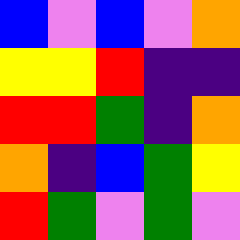[["blue", "violet", "blue", "violet", "orange"], ["yellow", "yellow", "red", "indigo", "indigo"], ["red", "red", "green", "indigo", "orange"], ["orange", "indigo", "blue", "green", "yellow"], ["red", "green", "violet", "green", "violet"]]